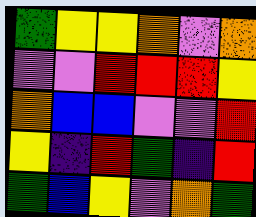[["green", "yellow", "yellow", "orange", "violet", "orange"], ["violet", "violet", "red", "red", "red", "yellow"], ["orange", "blue", "blue", "violet", "violet", "red"], ["yellow", "indigo", "red", "green", "indigo", "red"], ["green", "blue", "yellow", "violet", "orange", "green"]]